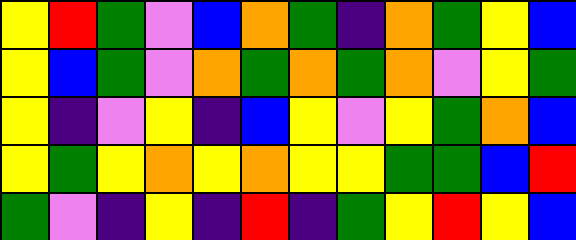[["yellow", "red", "green", "violet", "blue", "orange", "green", "indigo", "orange", "green", "yellow", "blue"], ["yellow", "blue", "green", "violet", "orange", "green", "orange", "green", "orange", "violet", "yellow", "green"], ["yellow", "indigo", "violet", "yellow", "indigo", "blue", "yellow", "violet", "yellow", "green", "orange", "blue"], ["yellow", "green", "yellow", "orange", "yellow", "orange", "yellow", "yellow", "green", "green", "blue", "red"], ["green", "violet", "indigo", "yellow", "indigo", "red", "indigo", "green", "yellow", "red", "yellow", "blue"]]